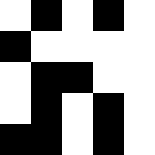[["white", "black", "white", "black", "white"], ["black", "white", "white", "white", "white"], ["white", "black", "black", "white", "white"], ["white", "black", "white", "black", "white"], ["black", "black", "white", "black", "white"]]